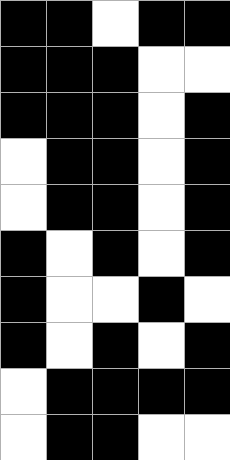[["black", "black", "white", "black", "black"], ["black", "black", "black", "white", "white"], ["black", "black", "black", "white", "black"], ["white", "black", "black", "white", "black"], ["white", "black", "black", "white", "black"], ["black", "white", "black", "white", "black"], ["black", "white", "white", "black", "white"], ["black", "white", "black", "white", "black"], ["white", "black", "black", "black", "black"], ["white", "black", "black", "white", "white"]]